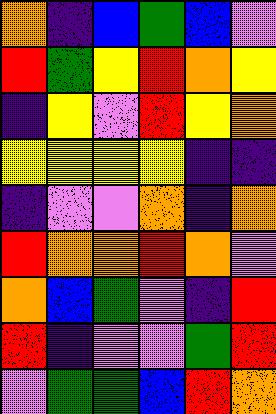[["orange", "indigo", "blue", "green", "blue", "violet"], ["red", "green", "yellow", "red", "orange", "yellow"], ["indigo", "yellow", "violet", "red", "yellow", "orange"], ["yellow", "yellow", "yellow", "yellow", "indigo", "indigo"], ["indigo", "violet", "violet", "orange", "indigo", "orange"], ["red", "orange", "orange", "red", "orange", "violet"], ["orange", "blue", "green", "violet", "indigo", "red"], ["red", "indigo", "violet", "violet", "green", "red"], ["violet", "green", "green", "blue", "red", "orange"]]